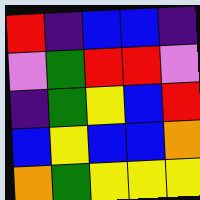[["red", "indigo", "blue", "blue", "indigo"], ["violet", "green", "red", "red", "violet"], ["indigo", "green", "yellow", "blue", "red"], ["blue", "yellow", "blue", "blue", "orange"], ["orange", "green", "yellow", "yellow", "yellow"]]